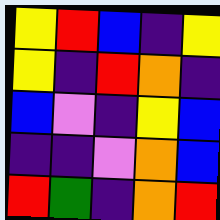[["yellow", "red", "blue", "indigo", "yellow"], ["yellow", "indigo", "red", "orange", "indigo"], ["blue", "violet", "indigo", "yellow", "blue"], ["indigo", "indigo", "violet", "orange", "blue"], ["red", "green", "indigo", "orange", "red"]]